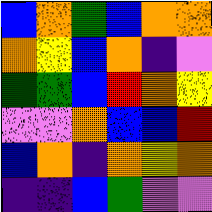[["blue", "orange", "green", "blue", "orange", "orange"], ["orange", "yellow", "blue", "orange", "indigo", "violet"], ["green", "green", "blue", "red", "orange", "yellow"], ["violet", "violet", "orange", "blue", "blue", "red"], ["blue", "orange", "indigo", "orange", "yellow", "orange"], ["indigo", "indigo", "blue", "green", "violet", "violet"]]